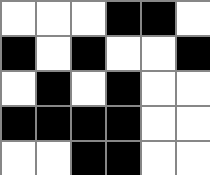[["white", "white", "white", "black", "black", "white"], ["black", "white", "black", "white", "white", "black"], ["white", "black", "white", "black", "white", "white"], ["black", "black", "black", "black", "white", "white"], ["white", "white", "black", "black", "white", "white"]]